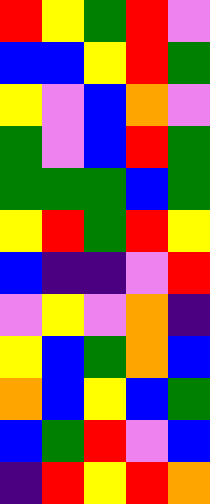[["red", "yellow", "green", "red", "violet"], ["blue", "blue", "yellow", "red", "green"], ["yellow", "violet", "blue", "orange", "violet"], ["green", "violet", "blue", "red", "green"], ["green", "green", "green", "blue", "green"], ["yellow", "red", "green", "red", "yellow"], ["blue", "indigo", "indigo", "violet", "red"], ["violet", "yellow", "violet", "orange", "indigo"], ["yellow", "blue", "green", "orange", "blue"], ["orange", "blue", "yellow", "blue", "green"], ["blue", "green", "red", "violet", "blue"], ["indigo", "red", "yellow", "red", "orange"]]